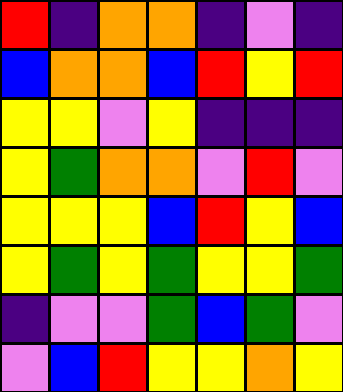[["red", "indigo", "orange", "orange", "indigo", "violet", "indigo"], ["blue", "orange", "orange", "blue", "red", "yellow", "red"], ["yellow", "yellow", "violet", "yellow", "indigo", "indigo", "indigo"], ["yellow", "green", "orange", "orange", "violet", "red", "violet"], ["yellow", "yellow", "yellow", "blue", "red", "yellow", "blue"], ["yellow", "green", "yellow", "green", "yellow", "yellow", "green"], ["indigo", "violet", "violet", "green", "blue", "green", "violet"], ["violet", "blue", "red", "yellow", "yellow", "orange", "yellow"]]